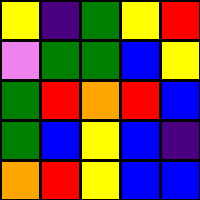[["yellow", "indigo", "green", "yellow", "red"], ["violet", "green", "green", "blue", "yellow"], ["green", "red", "orange", "red", "blue"], ["green", "blue", "yellow", "blue", "indigo"], ["orange", "red", "yellow", "blue", "blue"]]